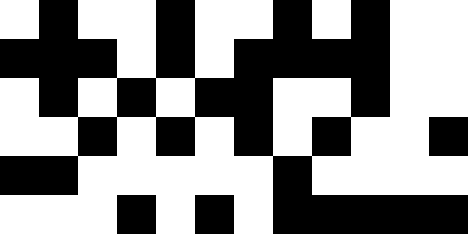[["white", "black", "white", "white", "black", "white", "white", "black", "white", "black", "white", "white"], ["black", "black", "black", "white", "black", "white", "black", "black", "black", "black", "white", "white"], ["white", "black", "white", "black", "white", "black", "black", "white", "white", "black", "white", "white"], ["white", "white", "black", "white", "black", "white", "black", "white", "black", "white", "white", "black"], ["black", "black", "white", "white", "white", "white", "white", "black", "white", "white", "white", "white"], ["white", "white", "white", "black", "white", "black", "white", "black", "black", "black", "black", "black"]]